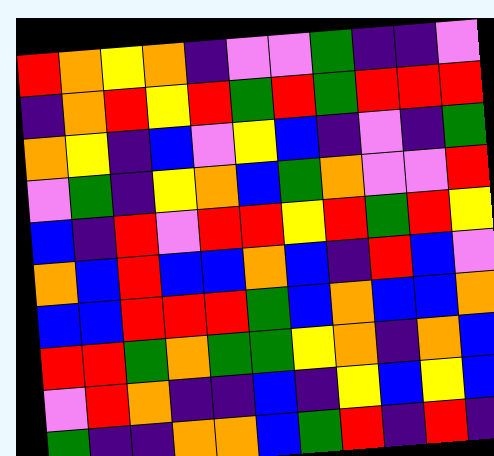[["red", "orange", "yellow", "orange", "indigo", "violet", "violet", "green", "indigo", "indigo", "violet"], ["indigo", "orange", "red", "yellow", "red", "green", "red", "green", "red", "red", "red"], ["orange", "yellow", "indigo", "blue", "violet", "yellow", "blue", "indigo", "violet", "indigo", "green"], ["violet", "green", "indigo", "yellow", "orange", "blue", "green", "orange", "violet", "violet", "red"], ["blue", "indigo", "red", "violet", "red", "red", "yellow", "red", "green", "red", "yellow"], ["orange", "blue", "red", "blue", "blue", "orange", "blue", "indigo", "red", "blue", "violet"], ["blue", "blue", "red", "red", "red", "green", "blue", "orange", "blue", "blue", "orange"], ["red", "red", "green", "orange", "green", "green", "yellow", "orange", "indigo", "orange", "blue"], ["violet", "red", "orange", "indigo", "indigo", "blue", "indigo", "yellow", "blue", "yellow", "blue"], ["green", "indigo", "indigo", "orange", "orange", "blue", "green", "red", "indigo", "red", "indigo"]]